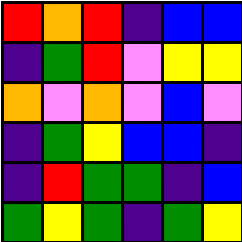[["red", "orange", "red", "indigo", "blue", "blue"], ["indigo", "green", "red", "violet", "yellow", "yellow"], ["orange", "violet", "orange", "violet", "blue", "violet"], ["indigo", "green", "yellow", "blue", "blue", "indigo"], ["indigo", "red", "green", "green", "indigo", "blue"], ["green", "yellow", "green", "indigo", "green", "yellow"]]